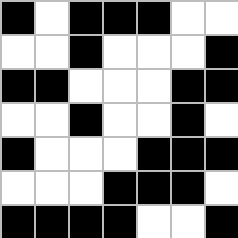[["black", "white", "black", "black", "black", "white", "white"], ["white", "white", "black", "white", "white", "white", "black"], ["black", "black", "white", "white", "white", "black", "black"], ["white", "white", "black", "white", "white", "black", "white"], ["black", "white", "white", "white", "black", "black", "black"], ["white", "white", "white", "black", "black", "black", "white"], ["black", "black", "black", "black", "white", "white", "black"]]